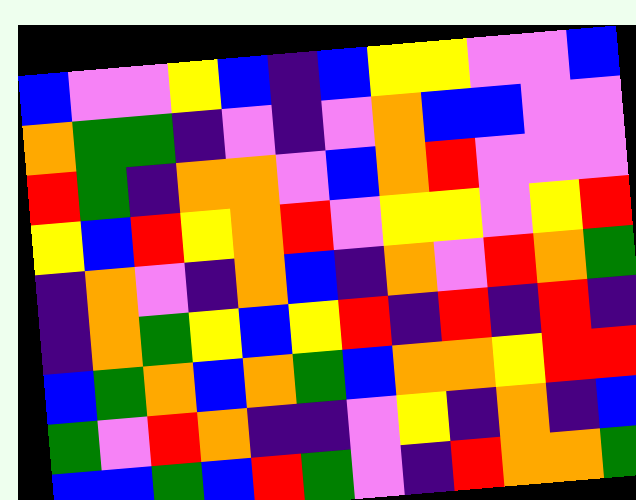[["blue", "violet", "violet", "yellow", "blue", "indigo", "blue", "yellow", "yellow", "violet", "violet", "blue"], ["orange", "green", "green", "indigo", "violet", "indigo", "violet", "orange", "blue", "blue", "violet", "violet"], ["red", "green", "indigo", "orange", "orange", "violet", "blue", "orange", "red", "violet", "violet", "violet"], ["yellow", "blue", "red", "yellow", "orange", "red", "violet", "yellow", "yellow", "violet", "yellow", "red"], ["indigo", "orange", "violet", "indigo", "orange", "blue", "indigo", "orange", "violet", "red", "orange", "green"], ["indigo", "orange", "green", "yellow", "blue", "yellow", "red", "indigo", "red", "indigo", "red", "indigo"], ["blue", "green", "orange", "blue", "orange", "green", "blue", "orange", "orange", "yellow", "red", "red"], ["green", "violet", "red", "orange", "indigo", "indigo", "violet", "yellow", "indigo", "orange", "indigo", "blue"], ["blue", "blue", "green", "blue", "red", "green", "violet", "indigo", "red", "orange", "orange", "green"]]